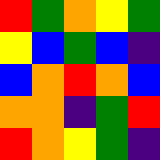[["red", "green", "orange", "yellow", "green"], ["yellow", "blue", "green", "blue", "indigo"], ["blue", "orange", "red", "orange", "blue"], ["orange", "orange", "indigo", "green", "red"], ["red", "orange", "yellow", "green", "indigo"]]